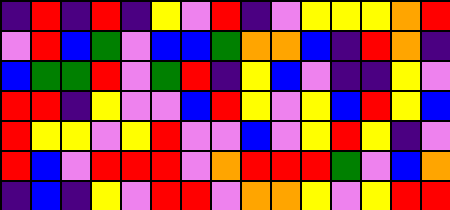[["indigo", "red", "indigo", "red", "indigo", "yellow", "violet", "red", "indigo", "violet", "yellow", "yellow", "yellow", "orange", "red"], ["violet", "red", "blue", "green", "violet", "blue", "blue", "green", "orange", "orange", "blue", "indigo", "red", "orange", "indigo"], ["blue", "green", "green", "red", "violet", "green", "red", "indigo", "yellow", "blue", "violet", "indigo", "indigo", "yellow", "violet"], ["red", "red", "indigo", "yellow", "violet", "violet", "blue", "red", "yellow", "violet", "yellow", "blue", "red", "yellow", "blue"], ["red", "yellow", "yellow", "violet", "yellow", "red", "violet", "violet", "blue", "violet", "yellow", "red", "yellow", "indigo", "violet"], ["red", "blue", "violet", "red", "red", "red", "violet", "orange", "red", "red", "red", "green", "violet", "blue", "orange"], ["indigo", "blue", "indigo", "yellow", "violet", "red", "red", "violet", "orange", "orange", "yellow", "violet", "yellow", "red", "red"]]